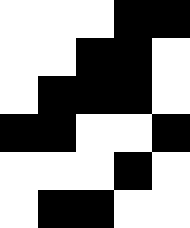[["white", "white", "white", "black", "black"], ["white", "white", "black", "black", "white"], ["white", "black", "black", "black", "white"], ["black", "black", "white", "white", "black"], ["white", "white", "white", "black", "white"], ["white", "black", "black", "white", "white"]]